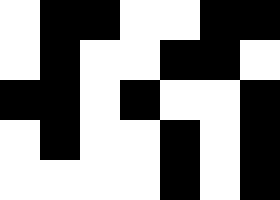[["white", "black", "black", "white", "white", "black", "black"], ["white", "black", "white", "white", "black", "black", "white"], ["black", "black", "white", "black", "white", "white", "black"], ["white", "black", "white", "white", "black", "white", "black"], ["white", "white", "white", "white", "black", "white", "black"]]